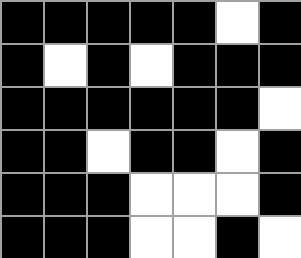[["black", "black", "black", "black", "black", "white", "black"], ["black", "white", "black", "white", "black", "black", "black"], ["black", "black", "black", "black", "black", "black", "white"], ["black", "black", "white", "black", "black", "white", "black"], ["black", "black", "black", "white", "white", "white", "black"], ["black", "black", "black", "white", "white", "black", "white"]]